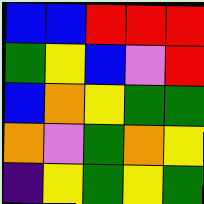[["blue", "blue", "red", "red", "red"], ["green", "yellow", "blue", "violet", "red"], ["blue", "orange", "yellow", "green", "green"], ["orange", "violet", "green", "orange", "yellow"], ["indigo", "yellow", "green", "yellow", "green"]]